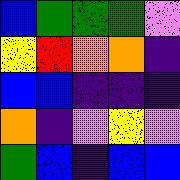[["blue", "green", "green", "green", "violet"], ["yellow", "red", "orange", "orange", "indigo"], ["blue", "blue", "indigo", "indigo", "indigo"], ["orange", "indigo", "violet", "yellow", "violet"], ["green", "blue", "indigo", "blue", "blue"]]